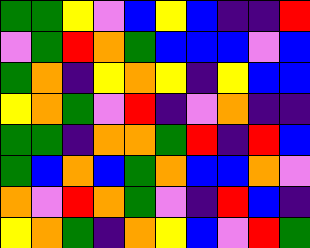[["green", "green", "yellow", "violet", "blue", "yellow", "blue", "indigo", "indigo", "red"], ["violet", "green", "red", "orange", "green", "blue", "blue", "blue", "violet", "blue"], ["green", "orange", "indigo", "yellow", "orange", "yellow", "indigo", "yellow", "blue", "blue"], ["yellow", "orange", "green", "violet", "red", "indigo", "violet", "orange", "indigo", "indigo"], ["green", "green", "indigo", "orange", "orange", "green", "red", "indigo", "red", "blue"], ["green", "blue", "orange", "blue", "green", "orange", "blue", "blue", "orange", "violet"], ["orange", "violet", "red", "orange", "green", "violet", "indigo", "red", "blue", "indigo"], ["yellow", "orange", "green", "indigo", "orange", "yellow", "blue", "violet", "red", "green"]]